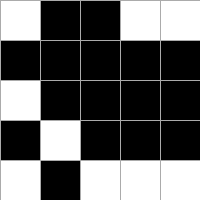[["white", "black", "black", "white", "white"], ["black", "black", "black", "black", "black"], ["white", "black", "black", "black", "black"], ["black", "white", "black", "black", "black"], ["white", "black", "white", "white", "white"]]